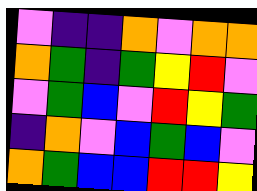[["violet", "indigo", "indigo", "orange", "violet", "orange", "orange"], ["orange", "green", "indigo", "green", "yellow", "red", "violet"], ["violet", "green", "blue", "violet", "red", "yellow", "green"], ["indigo", "orange", "violet", "blue", "green", "blue", "violet"], ["orange", "green", "blue", "blue", "red", "red", "yellow"]]